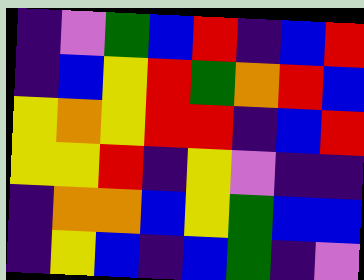[["indigo", "violet", "green", "blue", "red", "indigo", "blue", "red"], ["indigo", "blue", "yellow", "red", "green", "orange", "red", "blue"], ["yellow", "orange", "yellow", "red", "red", "indigo", "blue", "red"], ["yellow", "yellow", "red", "indigo", "yellow", "violet", "indigo", "indigo"], ["indigo", "orange", "orange", "blue", "yellow", "green", "blue", "blue"], ["indigo", "yellow", "blue", "indigo", "blue", "green", "indigo", "violet"]]